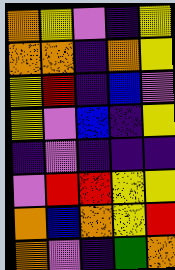[["orange", "yellow", "violet", "indigo", "yellow"], ["orange", "orange", "indigo", "orange", "yellow"], ["yellow", "red", "indigo", "blue", "violet"], ["yellow", "violet", "blue", "indigo", "yellow"], ["indigo", "violet", "indigo", "indigo", "indigo"], ["violet", "red", "red", "yellow", "yellow"], ["orange", "blue", "orange", "yellow", "red"], ["orange", "violet", "indigo", "green", "orange"]]